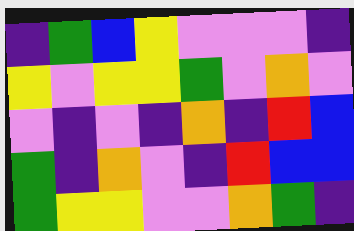[["indigo", "green", "blue", "yellow", "violet", "violet", "violet", "indigo"], ["yellow", "violet", "yellow", "yellow", "green", "violet", "orange", "violet"], ["violet", "indigo", "violet", "indigo", "orange", "indigo", "red", "blue"], ["green", "indigo", "orange", "violet", "indigo", "red", "blue", "blue"], ["green", "yellow", "yellow", "violet", "violet", "orange", "green", "indigo"]]